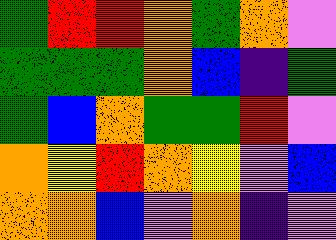[["green", "red", "red", "orange", "green", "orange", "violet"], ["green", "green", "green", "orange", "blue", "indigo", "green"], ["green", "blue", "orange", "green", "green", "red", "violet"], ["orange", "yellow", "red", "orange", "yellow", "violet", "blue"], ["orange", "orange", "blue", "violet", "orange", "indigo", "violet"]]